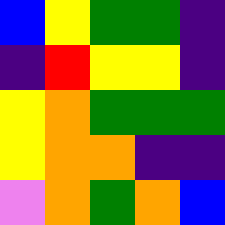[["blue", "yellow", "green", "green", "indigo"], ["indigo", "red", "yellow", "yellow", "indigo"], ["yellow", "orange", "green", "green", "green"], ["yellow", "orange", "orange", "indigo", "indigo"], ["violet", "orange", "green", "orange", "blue"]]